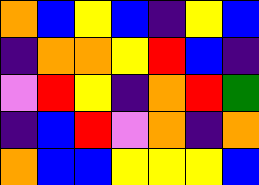[["orange", "blue", "yellow", "blue", "indigo", "yellow", "blue"], ["indigo", "orange", "orange", "yellow", "red", "blue", "indigo"], ["violet", "red", "yellow", "indigo", "orange", "red", "green"], ["indigo", "blue", "red", "violet", "orange", "indigo", "orange"], ["orange", "blue", "blue", "yellow", "yellow", "yellow", "blue"]]